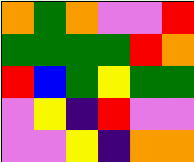[["orange", "green", "orange", "violet", "violet", "red"], ["green", "green", "green", "green", "red", "orange"], ["red", "blue", "green", "yellow", "green", "green"], ["violet", "yellow", "indigo", "red", "violet", "violet"], ["violet", "violet", "yellow", "indigo", "orange", "orange"]]